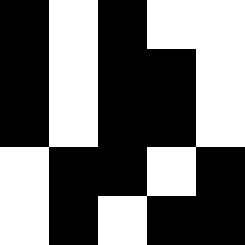[["black", "white", "black", "white", "white"], ["black", "white", "black", "black", "white"], ["black", "white", "black", "black", "white"], ["white", "black", "black", "white", "black"], ["white", "black", "white", "black", "black"]]